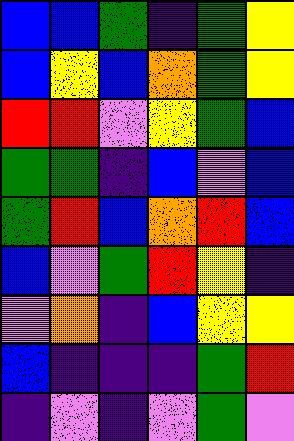[["blue", "blue", "green", "indigo", "green", "yellow"], ["blue", "yellow", "blue", "orange", "green", "yellow"], ["red", "red", "violet", "yellow", "green", "blue"], ["green", "green", "indigo", "blue", "violet", "blue"], ["green", "red", "blue", "orange", "red", "blue"], ["blue", "violet", "green", "red", "yellow", "indigo"], ["violet", "orange", "indigo", "blue", "yellow", "yellow"], ["blue", "indigo", "indigo", "indigo", "green", "red"], ["indigo", "violet", "indigo", "violet", "green", "violet"]]